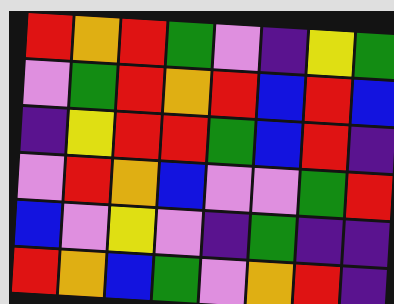[["red", "orange", "red", "green", "violet", "indigo", "yellow", "green"], ["violet", "green", "red", "orange", "red", "blue", "red", "blue"], ["indigo", "yellow", "red", "red", "green", "blue", "red", "indigo"], ["violet", "red", "orange", "blue", "violet", "violet", "green", "red"], ["blue", "violet", "yellow", "violet", "indigo", "green", "indigo", "indigo"], ["red", "orange", "blue", "green", "violet", "orange", "red", "indigo"]]